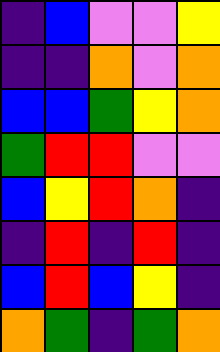[["indigo", "blue", "violet", "violet", "yellow"], ["indigo", "indigo", "orange", "violet", "orange"], ["blue", "blue", "green", "yellow", "orange"], ["green", "red", "red", "violet", "violet"], ["blue", "yellow", "red", "orange", "indigo"], ["indigo", "red", "indigo", "red", "indigo"], ["blue", "red", "blue", "yellow", "indigo"], ["orange", "green", "indigo", "green", "orange"]]